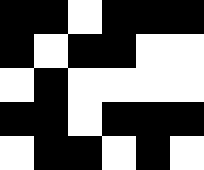[["black", "black", "white", "black", "black", "black"], ["black", "white", "black", "black", "white", "white"], ["white", "black", "white", "white", "white", "white"], ["black", "black", "white", "black", "black", "black"], ["white", "black", "black", "white", "black", "white"]]